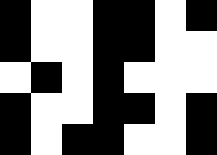[["black", "white", "white", "black", "black", "white", "black"], ["black", "white", "white", "black", "black", "white", "white"], ["white", "black", "white", "black", "white", "white", "white"], ["black", "white", "white", "black", "black", "white", "black"], ["black", "white", "black", "black", "white", "white", "black"]]